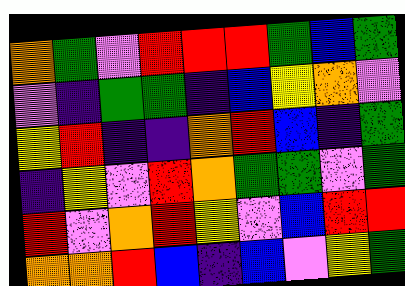[["orange", "green", "violet", "red", "red", "red", "green", "blue", "green"], ["violet", "indigo", "green", "green", "indigo", "blue", "yellow", "orange", "violet"], ["yellow", "red", "indigo", "indigo", "orange", "red", "blue", "indigo", "green"], ["indigo", "yellow", "violet", "red", "orange", "green", "green", "violet", "green"], ["red", "violet", "orange", "red", "yellow", "violet", "blue", "red", "red"], ["orange", "orange", "red", "blue", "indigo", "blue", "violet", "yellow", "green"]]